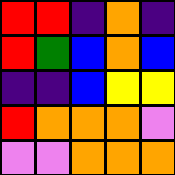[["red", "red", "indigo", "orange", "indigo"], ["red", "green", "blue", "orange", "blue"], ["indigo", "indigo", "blue", "yellow", "yellow"], ["red", "orange", "orange", "orange", "violet"], ["violet", "violet", "orange", "orange", "orange"]]